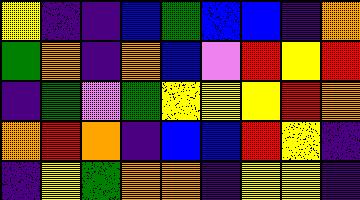[["yellow", "indigo", "indigo", "blue", "green", "blue", "blue", "indigo", "orange"], ["green", "orange", "indigo", "orange", "blue", "violet", "red", "yellow", "red"], ["indigo", "green", "violet", "green", "yellow", "yellow", "yellow", "red", "orange"], ["orange", "red", "orange", "indigo", "blue", "blue", "red", "yellow", "indigo"], ["indigo", "yellow", "green", "orange", "orange", "indigo", "yellow", "yellow", "indigo"]]